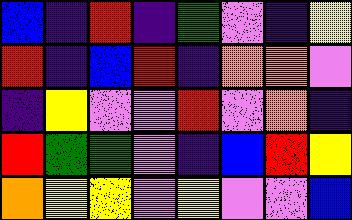[["blue", "indigo", "red", "indigo", "green", "violet", "indigo", "yellow"], ["red", "indigo", "blue", "red", "indigo", "orange", "orange", "violet"], ["indigo", "yellow", "violet", "violet", "red", "violet", "orange", "indigo"], ["red", "green", "green", "violet", "indigo", "blue", "red", "yellow"], ["orange", "yellow", "yellow", "violet", "yellow", "violet", "violet", "blue"]]